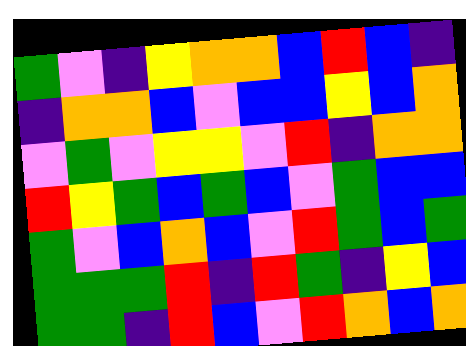[["green", "violet", "indigo", "yellow", "orange", "orange", "blue", "red", "blue", "indigo"], ["indigo", "orange", "orange", "blue", "violet", "blue", "blue", "yellow", "blue", "orange"], ["violet", "green", "violet", "yellow", "yellow", "violet", "red", "indigo", "orange", "orange"], ["red", "yellow", "green", "blue", "green", "blue", "violet", "green", "blue", "blue"], ["green", "violet", "blue", "orange", "blue", "violet", "red", "green", "blue", "green"], ["green", "green", "green", "red", "indigo", "red", "green", "indigo", "yellow", "blue"], ["green", "green", "indigo", "red", "blue", "violet", "red", "orange", "blue", "orange"]]